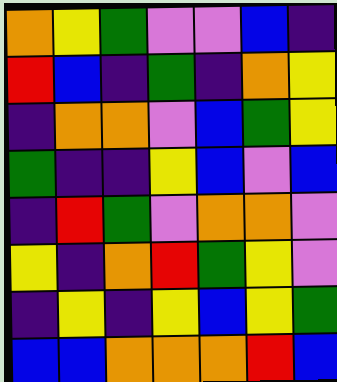[["orange", "yellow", "green", "violet", "violet", "blue", "indigo"], ["red", "blue", "indigo", "green", "indigo", "orange", "yellow"], ["indigo", "orange", "orange", "violet", "blue", "green", "yellow"], ["green", "indigo", "indigo", "yellow", "blue", "violet", "blue"], ["indigo", "red", "green", "violet", "orange", "orange", "violet"], ["yellow", "indigo", "orange", "red", "green", "yellow", "violet"], ["indigo", "yellow", "indigo", "yellow", "blue", "yellow", "green"], ["blue", "blue", "orange", "orange", "orange", "red", "blue"]]